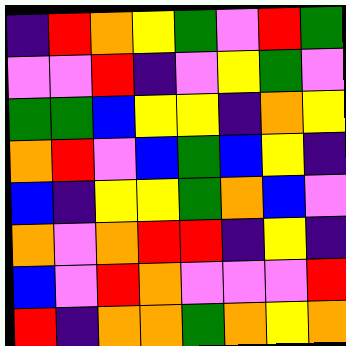[["indigo", "red", "orange", "yellow", "green", "violet", "red", "green"], ["violet", "violet", "red", "indigo", "violet", "yellow", "green", "violet"], ["green", "green", "blue", "yellow", "yellow", "indigo", "orange", "yellow"], ["orange", "red", "violet", "blue", "green", "blue", "yellow", "indigo"], ["blue", "indigo", "yellow", "yellow", "green", "orange", "blue", "violet"], ["orange", "violet", "orange", "red", "red", "indigo", "yellow", "indigo"], ["blue", "violet", "red", "orange", "violet", "violet", "violet", "red"], ["red", "indigo", "orange", "orange", "green", "orange", "yellow", "orange"]]